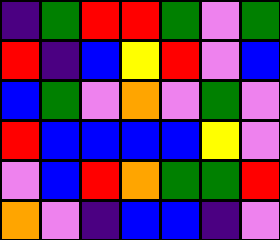[["indigo", "green", "red", "red", "green", "violet", "green"], ["red", "indigo", "blue", "yellow", "red", "violet", "blue"], ["blue", "green", "violet", "orange", "violet", "green", "violet"], ["red", "blue", "blue", "blue", "blue", "yellow", "violet"], ["violet", "blue", "red", "orange", "green", "green", "red"], ["orange", "violet", "indigo", "blue", "blue", "indigo", "violet"]]